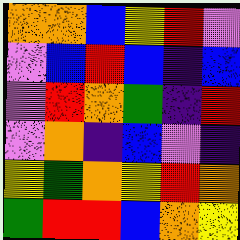[["orange", "orange", "blue", "yellow", "red", "violet"], ["violet", "blue", "red", "blue", "indigo", "blue"], ["violet", "red", "orange", "green", "indigo", "red"], ["violet", "orange", "indigo", "blue", "violet", "indigo"], ["yellow", "green", "orange", "yellow", "red", "orange"], ["green", "red", "red", "blue", "orange", "yellow"]]